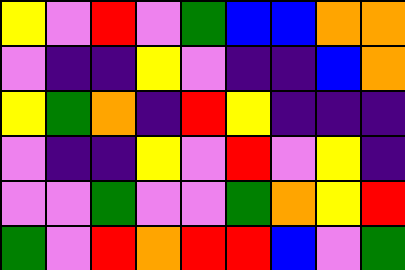[["yellow", "violet", "red", "violet", "green", "blue", "blue", "orange", "orange"], ["violet", "indigo", "indigo", "yellow", "violet", "indigo", "indigo", "blue", "orange"], ["yellow", "green", "orange", "indigo", "red", "yellow", "indigo", "indigo", "indigo"], ["violet", "indigo", "indigo", "yellow", "violet", "red", "violet", "yellow", "indigo"], ["violet", "violet", "green", "violet", "violet", "green", "orange", "yellow", "red"], ["green", "violet", "red", "orange", "red", "red", "blue", "violet", "green"]]